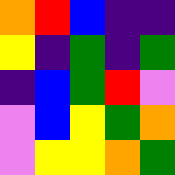[["orange", "red", "blue", "indigo", "indigo"], ["yellow", "indigo", "green", "indigo", "green"], ["indigo", "blue", "green", "red", "violet"], ["violet", "blue", "yellow", "green", "orange"], ["violet", "yellow", "yellow", "orange", "green"]]